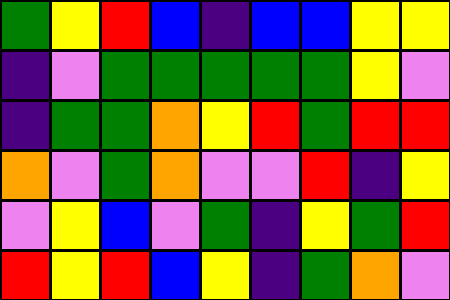[["green", "yellow", "red", "blue", "indigo", "blue", "blue", "yellow", "yellow"], ["indigo", "violet", "green", "green", "green", "green", "green", "yellow", "violet"], ["indigo", "green", "green", "orange", "yellow", "red", "green", "red", "red"], ["orange", "violet", "green", "orange", "violet", "violet", "red", "indigo", "yellow"], ["violet", "yellow", "blue", "violet", "green", "indigo", "yellow", "green", "red"], ["red", "yellow", "red", "blue", "yellow", "indigo", "green", "orange", "violet"]]